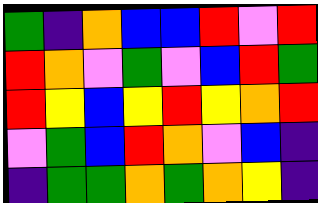[["green", "indigo", "orange", "blue", "blue", "red", "violet", "red"], ["red", "orange", "violet", "green", "violet", "blue", "red", "green"], ["red", "yellow", "blue", "yellow", "red", "yellow", "orange", "red"], ["violet", "green", "blue", "red", "orange", "violet", "blue", "indigo"], ["indigo", "green", "green", "orange", "green", "orange", "yellow", "indigo"]]